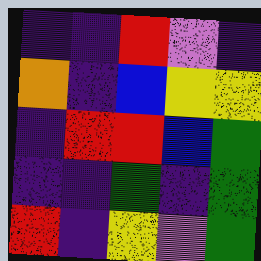[["indigo", "indigo", "red", "violet", "indigo"], ["orange", "indigo", "blue", "yellow", "yellow"], ["indigo", "red", "red", "blue", "green"], ["indigo", "indigo", "green", "indigo", "green"], ["red", "indigo", "yellow", "violet", "green"]]